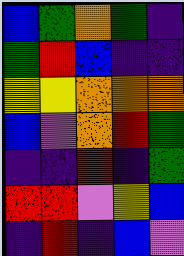[["blue", "green", "orange", "green", "indigo"], ["green", "red", "blue", "indigo", "indigo"], ["yellow", "yellow", "orange", "orange", "orange"], ["blue", "violet", "orange", "red", "green"], ["indigo", "indigo", "red", "indigo", "green"], ["red", "red", "violet", "yellow", "blue"], ["indigo", "red", "indigo", "blue", "violet"]]